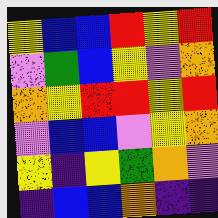[["yellow", "blue", "blue", "red", "yellow", "red"], ["violet", "green", "blue", "yellow", "violet", "orange"], ["orange", "yellow", "red", "red", "yellow", "red"], ["violet", "blue", "blue", "violet", "yellow", "orange"], ["yellow", "indigo", "yellow", "green", "orange", "violet"], ["indigo", "blue", "blue", "orange", "indigo", "indigo"]]